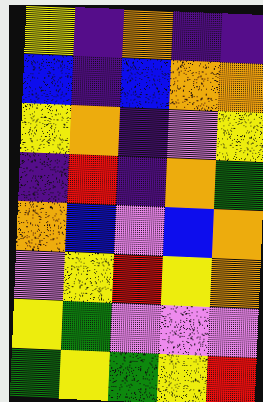[["yellow", "indigo", "orange", "indigo", "indigo"], ["blue", "indigo", "blue", "orange", "orange"], ["yellow", "orange", "indigo", "violet", "yellow"], ["indigo", "red", "indigo", "orange", "green"], ["orange", "blue", "violet", "blue", "orange"], ["violet", "yellow", "red", "yellow", "orange"], ["yellow", "green", "violet", "violet", "violet"], ["green", "yellow", "green", "yellow", "red"]]